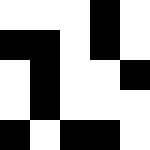[["white", "white", "white", "black", "white"], ["black", "black", "white", "black", "white"], ["white", "black", "white", "white", "black"], ["white", "black", "white", "white", "white"], ["black", "white", "black", "black", "white"]]